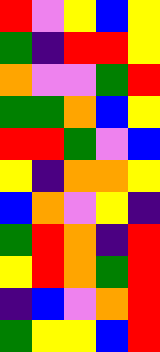[["red", "violet", "yellow", "blue", "yellow"], ["green", "indigo", "red", "red", "yellow"], ["orange", "violet", "violet", "green", "red"], ["green", "green", "orange", "blue", "yellow"], ["red", "red", "green", "violet", "blue"], ["yellow", "indigo", "orange", "orange", "yellow"], ["blue", "orange", "violet", "yellow", "indigo"], ["green", "red", "orange", "indigo", "red"], ["yellow", "red", "orange", "green", "red"], ["indigo", "blue", "violet", "orange", "red"], ["green", "yellow", "yellow", "blue", "red"]]